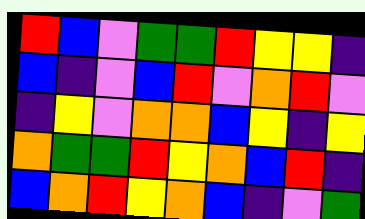[["red", "blue", "violet", "green", "green", "red", "yellow", "yellow", "indigo"], ["blue", "indigo", "violet", "blue", "red", "violet", "orange", "red", "violet"], ["indigo", "yellow", "violet", "orange", "orange", "blue", "yellow", "indigo", "yellow"], ["orange", "green", "green", "red", "yellow", "orange", "blue", "red", "indigo"], ["blue", "orange", "red", "yellow", "orange", "blue", "indigo", "violet", "green"]]